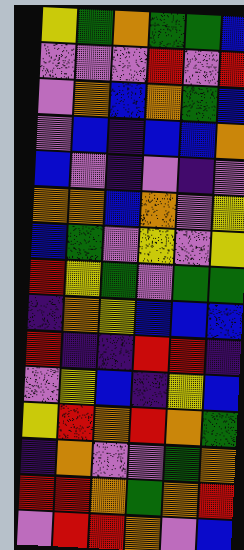[["yellow", "green", "orange", "green", "green", "blue"], ["violet", "violet", "violet", "red", "violet", "red"], ["violet", "orange", "blue", "orange", "green", "blue"], ["violet", "blue", "indigo", "blue", "blue", "orange"], ["blue", "violet", "indigo", "violet", "indigo", "violet"], ["orange", "orange", "blue", "orange", "violet", "yellow"], ["blue", "green", "violet", "yellow", "violet", "yellow"], ["red", "yellow", "green", "violet", "green", "green"], ["indigo", "orange", "yellow", "blue", "blue", "blue"], ["red", "indigo", "indigo", "red", "red", "indigo"], ["violet", "yellow", "blue", "indigo", "yellow", "blue"], ["yellow", "red", "orange", "red", "orange", "green"], ["indigo", "orange", "violet", "violet", "green", "orange"], ["red", "red", "orange", "green", "orange", "red"], ["violet", "red", "red", "orange", "violet", "blue"]]